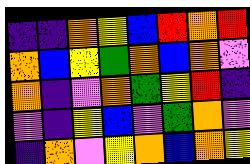[["indigo", "indigo", "orange", "yellow", "blue", "red", "orange", "red"], ["orange", "blue", "yellow", "green", "orange", "blue", "orange", "violet"], ["orange", "indigo", "violet", "orange", "green", "yellow", "red", "indigo"], ["violet", "indigo", "yellow", "blue", "violet", "green", "orange", "violet"], ["indigo", "orange", "violet", "yellow", "orange", "blue", "orange", "yellow"]]